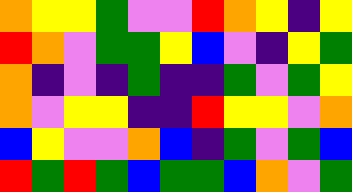[["orange", "yellow", "yellow", "green", "violet", "violet", "red", "orange", "yellow", "indigo", "yellow"], ["red", "orange", "violet", "green", "green", "yellow", "blue", "violet", "indigo", "yellow", "green"], ["orange", "indigo", "violet", "indigo", "green", "indigo", "indigo", "green", "violet", "green", "yellow"], ["orange", "violet", "yellow", "yellow", "indigo", "indigo", "red", "yellow", "yellow", "violet", "orange"], ["blue", "yellow", "violet", "violet", "orange", "blue", "indigo", "green", "violet", "green", "blue"], ["red", "green", "red", "green", "blue", "green", "green", "blue", "orange", "violet", "green"]]